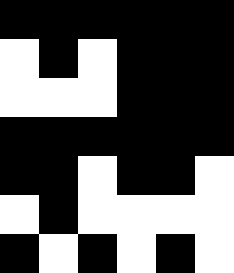[["black", "black", "black", "black", "black", "black"], ["white", "black", "white", "black", "black", "black"], ["white", "white", "white", "black", "black", "black"], ["black", "black", "black", "black", "black", "black"], ["black", "black", "white", "black", "black", "white"], ["white", "black", "white", "white", "white", "white"], ["black", "white", "black", "white", "black", "white"]]